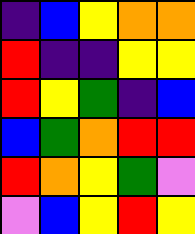[["indigo", "blue", "yellow", "orange", "orange"], ["red", "indigo", "indigo", "yellow", "yellow"], ["red", "yellow", "green", "indigo", "blue"], ["blue", "green", "orange", "red", "red"], ["red", "orange", "yellow", "green", "violet"], ["violet", "blue", "yellow", "red", "yellow"]]